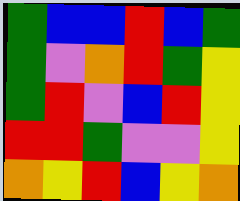[["green", "blue", "blue", "red", "blue", "green"], ["green", "violet", "orange", "red", "green", "yellow"], ["green", "red", "violet", "blue", "red", "yellow"], ["red", "red", "green", "violet", "violet", "yellow"], ["orange", "yellow", "red", "blue", "yellow", "orange"]]